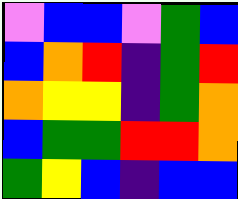[["violet", "blue", "blue", "violet", "green", "blue"], ["blue", "orange", "red", "indigo", "green", "red"], ["orange", "yellow", "yellow", "indigo", "green", "orange"], ["blue", "green", "green", "red", "red", "orange"], ["green", "yellow", "blue", "indigo", "blue", "blue"]]